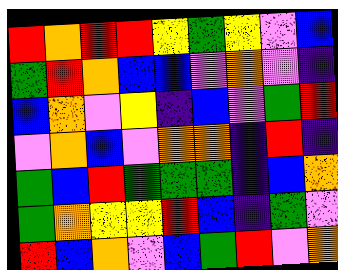[["red", "orange", "red", "red", "yellow", "green", "yellow", "violet", "blue"], ["green", "red", "orange", "blue", "blue", "violet", "orange", "violet", "indigo"], ["blue", "orange", "violet", "yellow", "indigo", "blue", "violet", "green", "red"], ["violet", "orange", "blue", "violet", "orange", "orange", "indigo", "red", "indigo"], ["green", "blue", "red", "green", "green", "green", "indigo", "blue", "orange"], ["green", "orange", "yellow", "yellow", "red", "blue", "indigo", "green", "violet"], ["red", "blue", "orange", "violet", "blue", "green", "red", "violet", "orange"]]